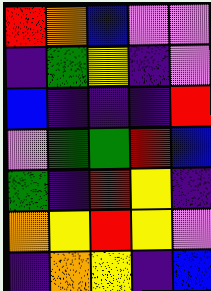[["red", "orange", "blue", "violet", "violet"], ["indigo", "green", "yellow", "indigo", "violet"], ["blue", "indigo", "indigo", "indigo", "red"], ["violet", "green", "green", "red", "blue"], ["green", "indigo", "red", "yellow", "indigo"], ["orange", "yellow", "red", "yellow", "violet"], ["indigo", "orange", "yellow", "indigo", "blue"]]